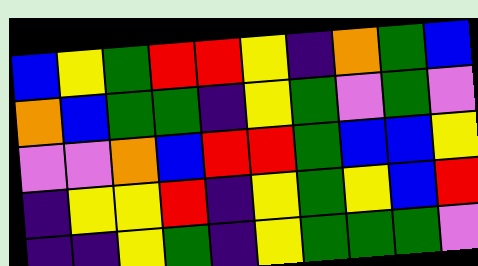[["blue", "yellow", "green", "red", "red", "yellow", "indigo", "orange", "green", "blue"], ["orange", "blue", "green", "green", "indigo", "yellow", "green", "violet", "green", "violet"], ["violet", "violet", "orange", "blue", "red", "red", "green", "blue", "blue", "yellow"], ["indigo", "yellow", "yellow", "red", "indigo", "yellow", "green", "yellow", "blue", "red"], ["indigo", "indigo", "yellow", "green", "indigo", "yellow", "green", "green", "green", "violet"]]